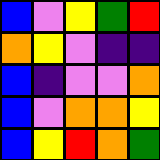[["blue", "violet", "yellow", "green", "red"], ["orange", "yellow", "violet", "indigo", "indigo"], ["blue", "indigo", "violet", "violet", "orange"], ["blue", "violet", "orange", "orange", "yellow"], ["blue", "yellow", "red", "orange", "green"]]